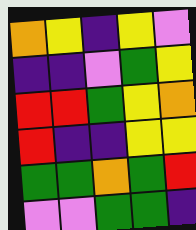[["orange", "yellow", "indigo", "yellow", "violet"], ["indigo", "indigo", "violet", "green", "yellow"], ["red", "red", "green", "yellow", "orange"], ["red", "indigo", "indigo", "yellow", "yellow"], ["green", "green", "orange", "green", "red"], ["violet", "violet", "green", "green", "indigo"]]